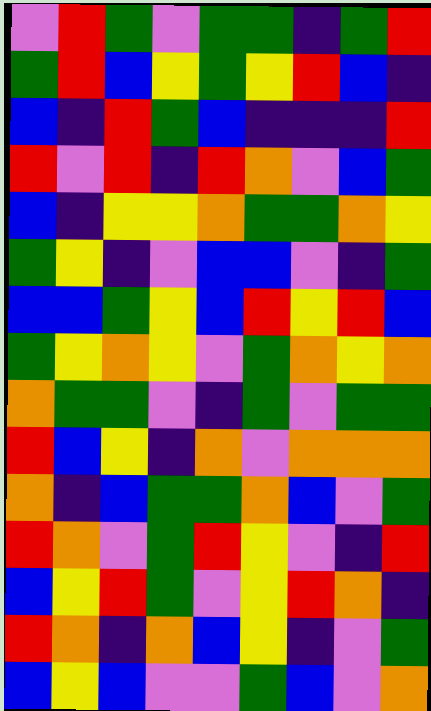[["violet", "red", "green", "violet", "green", "green", "indigo", "green", "red"], ["green", "red", "blue", "yellow", "green", "yellow", "red", "blue", "indigo"], ["blue", "indigo", "red", "green", "blue", "indigo", "indigo", "indigo", "red"], ["red", "violet", "red", "indigo", "red", "orange", "violet", "blue", "green"], ["blue", "indigo", "yellow", "yellow", "orange", "green", "green", "orange", "yellow"], ["green", "yellow", "indigo", "violet", "blue", "blue", "violet", "indigo", "green"], ["blue", "blue", "green", "yellow", "blue", "red", "yellow", "red", "blue"], ["green", "yellow", "orange", "yellow", "violet", "green", "orange", "yellow", "orange"], ["orange", "green", "green", "violet", "indigo", "green", "violet", "green", "green"], ["red", "blue", "yellow", "indigo", "orange", "violet", "orange", "orange", "orange"], ["orange", "indigo", "blue", "green", "green", "orange", "blue", "violet", "green"], ["red", "orange", "violet", "green", "red", "yellow", "violet", "indigo", "red"], ["blue", "yellow", "red", "green", "violet", "yellow", "red", "orange", "indigo"], ["red", "orange", "indigo", "orange", "blue", "yellow", "indigo", "violet", "green"], ["blue", "yellow", "blue", "violet", "violet", "green", "blue", "violet", "orange"]]